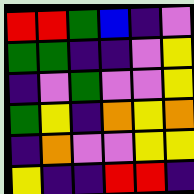[["red", "red", "green", "blue", "indigo", "violet"], ["green", "green", "indigo", "indigo", "violet", "yellow"], ["indigo", "violet", "green", "violet", "violet", "yellow"], ["green", "yellow", "indigo", "orange", "yellow", "orange"], ["indigo", "orange", "violet", "violet", "yellow", "yellow"], ["yellow", "indigo", "indigo", "red", "red", "indigo"]]